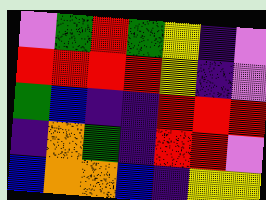[["violet", "green", "red", "green", "yellow", "indigo", "violet"], ["red", "red", "red", "red", "yellow", "indigo", "violet"], ["green", "blue", "indigo", "indigo", "red", "red", "red"], ["indigo", "orange", "green", "indigo", "red", "red", "violet"], ["blue", "orange", "orange", "blue", "indigo", "yellow", "yellow"]]